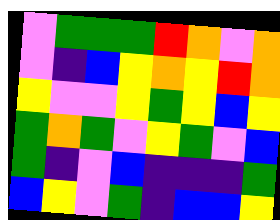[["violet", "green", "green", "green", "red", "orange", "violet", "orange"], ["violet", "indigo", "blue", "yellow", "orange", "yellow", "red", "orange"], ["yellow", "violet", "violet", "yellow", "green", "yellow", "blue", "yellow"], ["green", "orange", "green", "violet", "yellow", "green", "violet", "blue"], ["green", "indigo", "violet", "blue", "indigo", "indigo", "indigo", "green"], ["blue", "yellow", "violet", "green", "indigo", "blue", "blue", "yellow"]]